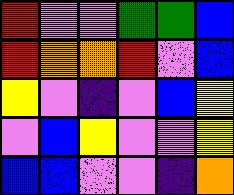[["red", "violet", "violet", "green", "green", "blue"], ["red", "orange", "orange", "red", "violet", "blue"], ["yellow", "violet", "indigo", "violet", "blue", "yellow"], ["violet", "blue", "yellow", "violet", "violet", "yellow"], ["blue", "blue", "violet", "violet", "indigo", "orange"]]